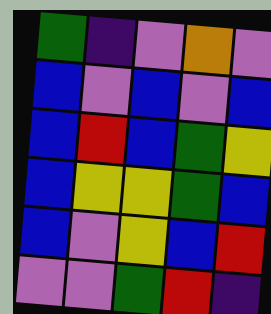[["green", "indigo", "violet", "orange", "violet"], ["blue", "violet", "blue", "violet", "blue"], ["blue", "red", "blue", "green", "yellow"], ["blue", "yellow", "yellow", "green", "blue"], ["blue", "violet", "yellow", "blue", "red"], ["violet", "violet", "green", "red", "indigo"]]